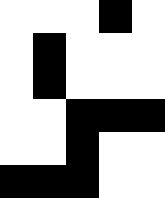[["white", "white", "white", "black", "white"], ["white", "black", "white", "white", "white"], ["white", "black", "white", "white", "white"], ["white", "white", "black", "black", "black"], ["white", "white", "black", "white", "white"], ["black", "black", "black", "white", "white"]]